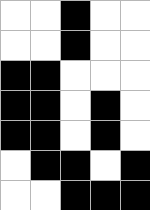[["white", "white", "black", "white", "white"], ["white", "white", "black", "white", "white"], ["black", "black", "white", "white", "white"], ["black", "black", "white", "black", "white"], ["black", "black", "white", "black", "white"], ["white", "black", "black", "white", "black"], ["white", "white", "black", "black", "black"]]